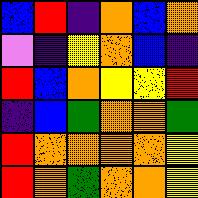[["blue", "red", "indigo", "orange", "blue", "orange"], ["violet", "indigo", "yellow", "orange", "blue", "indigo"], ["red", "blue", "orange", "yellow", "yellow", "red"], ["indigo", "blue", "green", "orange", "orange", "green"], ["red", "orange", "orange", "orange", "orange", "yellow"], ["red", "orange", "green", "orange", "orange", "yellow"]]